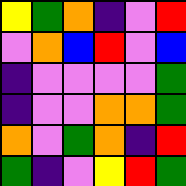[["yellow", "green", "orange", "indigo", "violet", "red"], ["violet", "orange", "blue", "red", "violet", "blue"], ["indigo", "violet", "violet", "violet", "violet", "green"], ["indigo", "violet", "violet", "orange", "orange", "green"], ["orange", "violet", "green", "orange", "indigo", "red"], ["green", "indigo", "violet", "yellow", "red", "green"]]